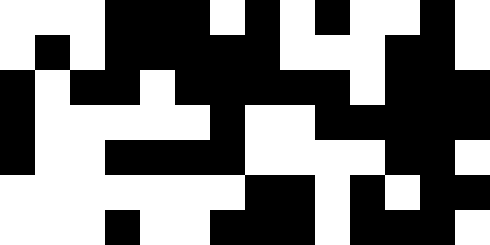[["white", "white", "white", "black", "black", "black", "white", "black", "white", "black", "white", "white", "black", "white"], ["white", "black", "white", "black", "black", "black", "black", "black", "white", "white", "white", "black", "black", "white"], ["black", "white", "black", "black", "white", "black", "black", "black", "black", "black", "white", "black", "black", "black"], ["black", "white", "white", "white", "white", "white", "black", "white", "white", "black", "black", "black", "black", "black"], ["black", "white", "white", "black", "black", "black", "black", "white", "white", "white", "white", "black", "black", "white"], ["white", "white", "white", "white", "white", "white", "white", "black", "black", "white", "black", "white", "black", "black"], ["white", "white", "white", "black", "white", "white", "black", "black", "black", "white", "black", "black", "black", "white"]]